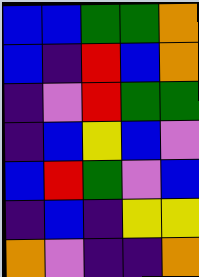[["blue", "blue", "green", "green", "orange"], ["blue", "indigo", "red", "blue", "orange"], ["indigo", "violet", "red", "green", "green"], ["indigo", "blue", "yellow", "blue", "violet"], ["blue", "red", "green", "violet", "blue"], ["indigo", "blue", "indigo", "yellow", "yellow"], ["orange", "violet", "indigo", "indigo", "orange"]]